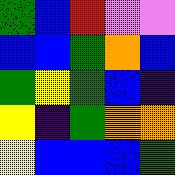[["green", "blue", "red", "violet", "violet"], ["blue", "blue", "green", "orange", "blue"], ["green", "yellow", "green", "blue", "indigo"], ["yellow", "indigo", "green", "orange", "orange"], ["yellow", "blue", "blue", "blue", "green"]]